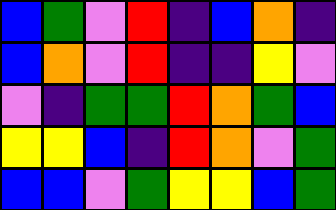[["blue", "green", "violet", "red", "indigo", "blue", "orange", "indigo"], ["blue", "orange", "violet", "red", "indigo", "indigo", "yellow", "violet"], ["violet", "indigo", "green", "green", "red", "orange", "green", "blue"], ["yellow", "yellow", "blue", "indigo", "red", "orange", "violet", "green"], ["blue", "blue", "violet", "green", "yellow", "yellow", "blue", "green"]]